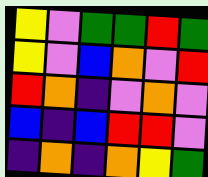[["yellow", "violet", "green", "green", "red", "green"], ["yellow", "violet", "blue", "orange", "violet", "red"], ["red", "orange", "indigo", "violet", "orange", "violet"], ["blue", "indigo", "blue", "red", "red", "violet"], ["indigo", "orange", "indigo", "orange", "yellow", "green"]]